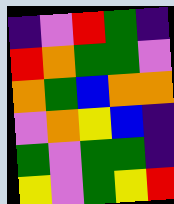[["indigo", "violet", "red", "green", "indigo"], ["red", "orange", "green", "green", "violet"], ["orange", "green", "blue", "orange", "orange"], ["violet", "orange", "yellow", "blue", "indigo"], ["green", "violet", "green", "green", "indigo"], ["yellow", "violet", "green", "yellow", "red"]]